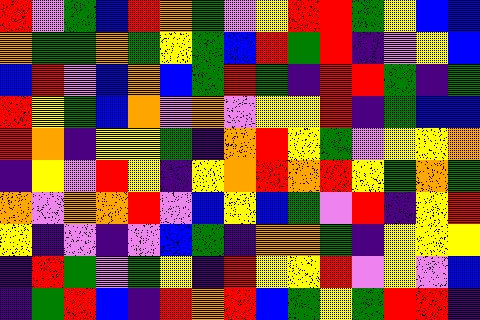[["red", "violet", "green", "blue", "red", "orange", "green", "violet", "yellow", "red", "red", "green", "yellow", "blue", "blue"], ["orange", "green", "green", "orange", "green", "yellow", "green", "blue", "red", "green", "red", "indigo", "violet", "yellow", "blue"], ["blue", "red", "violet", "blue", "orange", "blue", "green", "red", "green", "indigo", "red", "red", "green", "indigo", "green"], ["red", "yellow", "green", "blue", "orange", "violet", "orange", "violet", "yellow", "yellow", "red", "indigo", "green", "blue", "blue"], ["red", "orange", "indigo", "yellow", "yellow", "green", "indigo", "orange", "red", "yellow", "green", "violet", "yellow", "yellow", "orange"], ["indigo", "yellow", "violet", "red", "yellow", "indigo", "yellow", "orange", "red", "orange", "red", "yellow", "green", "orange", "green"], ["orange", "violet", "orange", "orange", "red", "violet", "blue", "yellow", "blue", "green", "violet", "red", "indigo", "yellow", "red"], ["yellow", "indigo", "violet", "indigo", "violet", "blue", "green", "indigo", "orange", "orange", "green", "indigo", "yellow", "yellow", "yellow"], ["indigo", "red", "green", "violet", "green", "yellow", "indigo", "red", "yellow", "yellow", "red", "violet", "yellow", "violet", "blue"], ["indigo", "green", "red", "blue", "indigo", "red", "orange", "red", "blue", "green", "yellow", "green", "red", "red", "indigo"]]